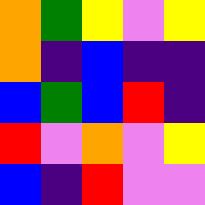[["orange", "green", "yellow", "violet", "yellow"], ["orange", "indigo", "blue", "indigo", "indigo"], ["blue", "green", "blue", "red", "indigo"], ["red", "violet", "orange", "violet", "yellow"], ["blue", "indigo", "red", "violet", "violet"]]